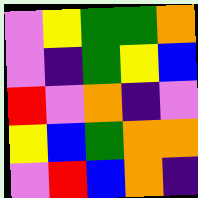[["violet", "yellow", "green", "green", "orange"], ["violet", "indigo", "green", "yellow", "blue"], ["red", "violet", "orange", "indigo", "violet"], ["yellow", "blue", "green", "orange", "orange"], ["violet", "red", "blue", "orange", "indigo"]]